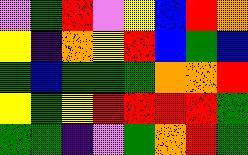[["violet", "green", "red", "violet", "yellow", "blue", "red", "orange"], ["yellow", "indigo", "orange", "yellow", "red", "blue", "green", "blue"], ["green", "blue", "green", "green", "green", "orange", "orange", "red"], ["yellow", "green", "yellow", "red", "red", "red", "red", "green"], ["green", "green", "indigo", "violet", "green", "orange", "red", "green"]]